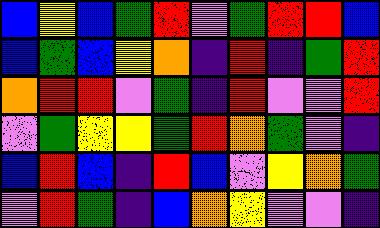[["blue", "yellow", "blue", "green", "red", "violet", "green", "red", "red", "blue"], ["blue", "green", "blue", "yellow", "orange", "indigo", "red", "indigo", "green", "red"], ["orange", "red", "red", "violet", "green", "indigo", "red", "violet", "violet", "red"], ["violet", "green", "yellow", "yellow", "green", "red", "orange", "green", "violet", "indigo"], ["blue", "red", "blue", "indigo", "red", "blue", "violet", "yellow", "orange", "green"], ["violet", "red", "green", "indigo", "blue", "orange", "yellow", "violet", "violet", "indigo"]]